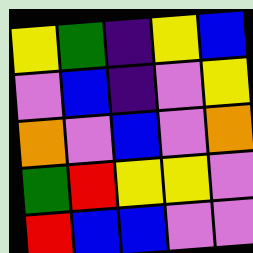[["yellow", "green", "indigo", "yellow", "blue"], ["violet", "blue", "indigo", "violet", "yellow"], ["orange", "violet", "blue", "violet", "orange"], ["green", "red", "yellow", "yellow", "violet"], ["red", "blue", "blue", "violet", "violet"]]